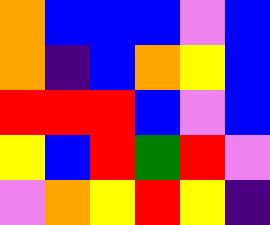[["orange", "blue", "blue", "blue", "violet", "blue"], ["orange", "indigo", "blue", "orange", "yellow", "blue"], ["red", "red", "red", "blue", "violet", "blue"], ["yellow", "blue", "red", "green", "red", "violet"], ["violet", "orange", "yellow", "red", "yellow", "indigo"]]